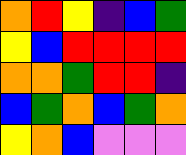[["orange", "red", "yellow", "indigo", "blue", "green"], ["yellow", "blue", "red", "red", "red", "red"], ["orange", "orange", "green", "red", "red", "indigo"], ["blue", "green", "orange", "blue", "green", "orange"], ["yellow", "orange", "blue", "violet", "violet", "violet"]]